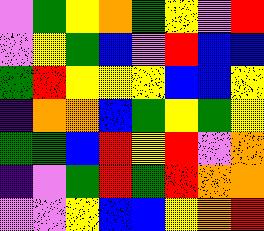[["violet", "green", "yellow", "orange", "green", "yellow", "violet", "red"], ["violet", "yellow", "green", "blue", "violet", "red", "blue", "blue"], ["green", "red", "yellow", "yellow", "yellow", "blue", "blue", "yellow"], ["indigo", "orange", "orange", "blue", "green", "yellow", "green", "yellow"], ["green", "green", "blue", "red", "yellow", "red", "violet", "orange"], ["indigo", "violet", "green", "red", "green", "red", "orange", "orange"], ["violet", "violet", "yellow", "blue", "blue", "yellow", "orange", "red"]]